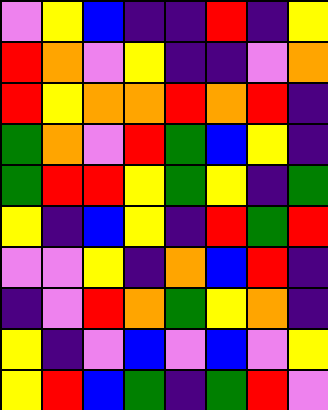[["violet", "yellow", "blue", "indigo", "indigo", "red", "indigo", "yellow"], ["red", "orange", "violet", "yellow", "indigo", "indigo", "violet", "orange"], ["red", "yellow", "orange", "orange", "red", "orange", "red", "indigo"], ["green", "orange", "violet", "red", "green", "blue", "yellow", "indigo"], ["green", "red", "red", "yellow", "green", "yellow", "indigo", "green"], ["yellow", "indigo", "blue", "yellow", "indigo", "red", "green", "red"], ["violet", "violet", "yellow", "indigo", "orange", "blue", "red", "indigo"], ["indigo", "violet", "red", "orange", "green", "yellow", "orange", "indigo"], ["yellow", "indigo", "violet", "blue", "violet", "blue", "violet", "yellow"], ["yellow", "red", "blue", "green", "indigo", "green", "red", "violet"]]